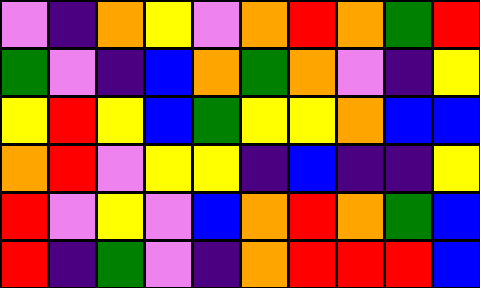[["violet", "indigo", "orange", "yellow", "violet", "orange", "red", "orange", "green", "red"], ["green", "violet", "indigo", "blue", "orange", "green", "orange", "violet", "indigo", "yellow"], ["yellow", "red", "yellow", "blue", "green", "yellow", "yellow", "orange", "blue", "blue"], ["orange", "red", "violet", "yellow", "yellow", "indigo", "blue", "indigo", "indigo", "yellow"], ["red", "violet", "yellow", "violet", "blue", "orange", "red", "orange", "green", "blue"], ["red", "indigo", "green", "violet", "indigo", "orange", "red", "red", "red", "blue"]]